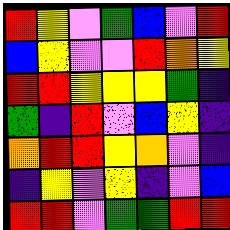[["red", "yellow", "violet", "green", "blue", "violet", "red"], ["blue", "yellow", "violet", "violet", "red", "orange", "yellow"], ["red", "red", "yellow", "yellow", "yellow", "green", "indigo"], ["green", "indigo", "red", "violet", "blue", "yellow", "indigo"], ["orange", "red", "red", "yellow", "orange", "violet", "indigo"], ["indigo", "yellow", "violet", "yellow", "indigo", "violet", "blue"], ["red", "red", "violet", "green", "green", "red", "red"]]